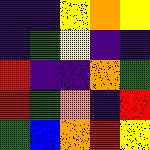[["indigo", "indigo", "yellow", "orange", "yellow"], ["indigo", "green", "yellow", "indigo", "indigo"], ["red", "indigo", "indigo", "orange", "green"], ["red", "green", "orange", "indigo", "red"], ["green", "blue", "orange", "red", "yellow"]]